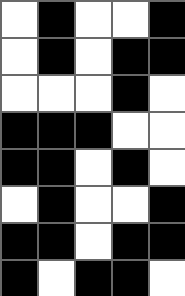[["white", "black", "white", "white", "black"], ["white", "black", "white", "black", "black"], ["white", "white", "white", "black", "white"], ["black", "black", "black", "white", "white"], ["black", "black", "white", "black", "white"], ["white", "black", "white", "white", "black"], ["black", "black", "white", "black", "black"], ["black", "white", "black", "black", "white"]]